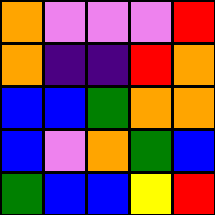[["orange", "violet", "violet", "violet", "red"], ["orange", "indigo", "indigo", "red", "orange"], ["blue", "blue", "green", "orange", "orange"], ["blue", "violet", "orange", "green", "blue"], ["green", "blue", "blue", "yellow", "red"]]